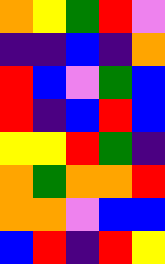[["orange", "yellow", "green", "red", "violet"], ["indigo", "indigo", "blue", "indigo", "orange"], ["red", "blue", "violet", "green", "blue"], ["red", "indigo", "blue", "red", "blue"], ["yellow", "yellow", "red", "green", "indigo"], ["orange", "green", "orange", "orange", "red"], ["orange", "orange", "violet", "blue", "blue"], ["blue", "red", "indigo", "red", "yellow"]]